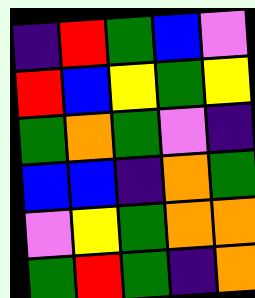[["indigo", "red", "green", "blue", "violet"], ["red", "blue", "yellow", "green", "yellow"], ["green", "orange", "green", "violet", "indigo"], ["blue", "blue", "indigo", "orange", "green"], ["violet", "yellow", "green", "orange", "orange"], ["green", "red", "green", "indigo", "orange"]]